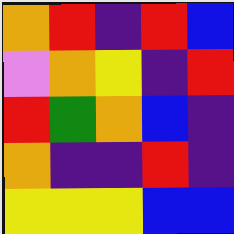[["orange", "red", "indigo", "red", "blue"], ["violet", "orange", "yellow", "indigo", "red"], ["red", "green", "orange", "blue", "indigo"], ["orange", "indigo", "indigo", "red", "indigo"], ["yellow", "yellow", "yellow", "blue", "blue"]]